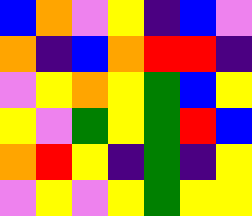[["blue", "orange", "violet", "yellow", "indigo", "blue", "violet"], ["orange", "indigo", "blue", "orange", "red", "red", "indigo"], ["violet", "yellow", "orange", "yellow", "green", "blue", "yellow"], ["yellow", "violet", "green", "yellow", "green", "red", "blue"], ["orange", "red", "yellow", "indigo", "green", "indigo", "yellow"], ["violet", "yellow", "violet", "yellow", "green", "yellow", "yellow"]]